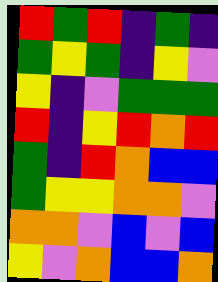[["red", "green", "red", "indigo", "green", "indigo"], ["green", "yellow", "green", "indigo", "yellow", "violet"], ["yellow", "indigo", "violet", "green", "green", "green"], ["red", "indigo", "yellow", "red", "orange", "red"], ["green", "indigo", "red", "orange", "blue", "blue"], ["green", "yellow", "yellow", "orange", "orange", "violet"], ["orange", "orange", "violet", "blue", "violet", "blue"], ["yellow", "violet", "orange", "blue", "blue", "orange"]]